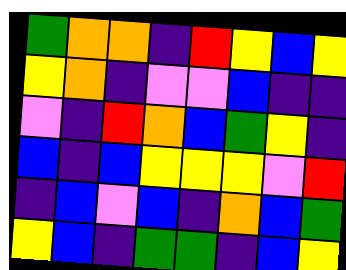[["green", "orange", "orange", "indigo", "red", "yellow", "blue", "yellow"], ["yellow", "orange", "indigo", "violet", "violet", "blue", "indigo", "indigo"], ["violet", "indigo", "red", "orange", "blue", "green", "yellow", "indigo"], ["blue", "indigo", "blue", "yellow", "yellow", "yellow", "violet", "red"], ["indigo", "blue", "violet", "blue", "indigo", "orange", "blue", "green"], ["yellow", "blue", "indigo", "green", "green", "indigo", "blue", "yellow"]]